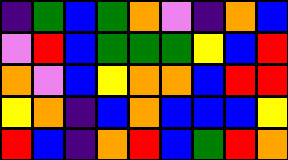[["indigo", "green", "blue", "green", "orange", "violet", "indigo", "orange", "blue"], ["violet", "red", "blue", "green", "green", "green", "yellow", "blue", "red"], ["orange", "violet", "blue", "yellow", "orange", "orange", "blue", "red", "red"], ["yellow", "orange", "indigo", "blue", "orange", "blue", "blue", "blue", "yellow"], ["red", "blue", "indigo", "orange", "red", "blue", "green", "red", "orange"]]